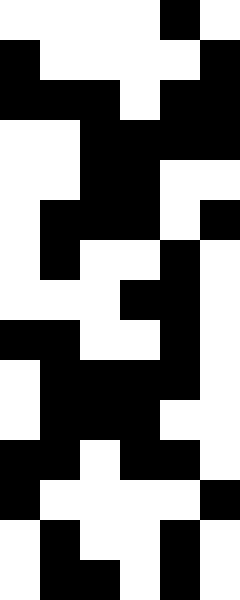[["white", "white", "white", "white", "black", "white"], ["black", "white", "white", "white", "white", "black"], ["black", "black", "black", "white", "black", "black"], ["white", "white", "black", "black", "black", "black"], ["white", "white", "black", "black", "white", "white"], ["white", "black", "black", "black", "white", "black"], ["white", "black", "white", "white", "black", "white"], ["white", "white", "white", "black", "black", "white"], ["black", "black", "white", "white", "black", "white"], ["white", "black", "black", "black", "black", "white"], ["white", "black", "black", "black", "white", "white"], ["black", "black", "white", "black", "black", "white"], ["black", "white", "white", "white", "white", "black"], ["white", "black", "white", "white", "black", "white"], ["white", "black", "black", "white", "black", "white"]]